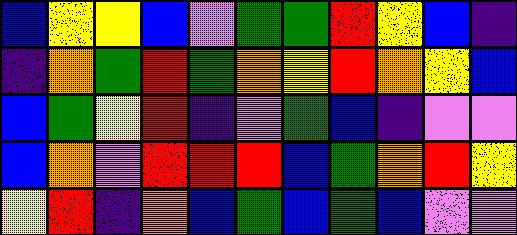[["blue", "yellow", "yellow", "blue", "violet", "green", "green", "red", "yellow", "blue", "indigo"], ["indigo", "orange", "green", "red", "green", "orange", "yellow", "red", "orange", "yellow", "blue"], ["blue", "green", "yellow", "red", "indigo", "violet", "green", "blue", "indigo", "violet", "violet"], ["blue", "orange", "violet", "red", "red", "red", "blue", "green", "orange", "red", "yellow"], ["yellow", "red", "indigo", "orange", "blue", "green", "blue", "green", "blue", "violet", "violet"]]